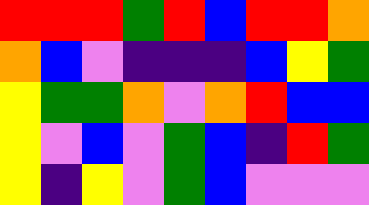[["red", "red", "red", "green", "red", "blue", "red", "red", "orange"], ["orange", "blue", "violet", "indigo", "indigo", "indigo", "blue", "yellow", "green"], ["yellow", "green", "green", "orange", "violet", "orange", "red", "blue", "blue"], ["yellow", "violet", "blue", "violet", "green", "blue", "indigo", "red", "green"], ["yellow", "indigo", "yellow", "violet", "green", "blue", "violet", "violet", "violet"]]